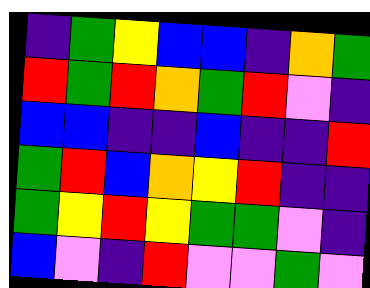[["indigo", "green", "yellow", "blue", "blue", "indigo", "orange", "green"], ["red", "green", "red", "orange", "green", "red", "violet", "indigo"], ["blue", "blue", "indigo", "indigo", "blue", "indigo", "indigo", "red"], ["green", "red", "blue", "orange", "yellow", "red", "indigo", "indigo"], ["green", "yellow", "red", "yellow", "green", "green", "violet", "indigo"], ["blue", "violet", "indigo", "red", "violet", "violet", "green", "violet"]]